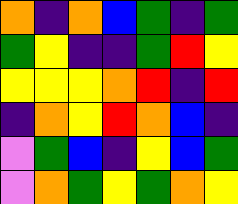[["orange", "indigo", "orange", "blue", "green", "indigo", "green"], ["green", "yellow", "indigo", "indigo", "green", "red", "yellow"], ["yellow", "yellow", "yellow", "orange", "red", "indigo", "red"], ["indigo", "orange", "yellow", "red", "orange", "blue", "indigo"], ["violet", "green", "blue", "indigo", "yellow", "blue", "green"], ["violet", "orange", "green", "yellow", "green", "orange", "yellow"]]